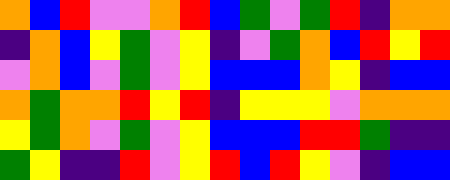[["orange", "blue", "red", "violet", "violet", "orange", "red", "blue", "green", "violet", "green", "red", "indigo", "orange", "orange"], ["indigo", "orange", "blue", "yellow", "green", "violet", "yellow", "indigo", "violet", "green", "orange", "blue", "red", "yellow", "red"], ["violet", "orange", "blue", "violet", "green", "violet", "yellow", "blue", "blue", "blue", "orange", "yellow", "indigo", "blue", "blue"], ["orange", "green", "orange", "orange", "red", "yellow", "red", "indigo", "yellow", "yellow", "yellow", "violet", "orange", "orange", "orange"], ["yellow", "green", "orange", "violet", "green", "violet", "yellow", "blue", "blue", "blue", "red", "red", "green", "indigo", "indigo"], ["green", "yellow", "indigo", "indigo", "red", "violet", "yellow", "red", "blue", "red", "yellow", "violet", "indigo", "blue", "blue"]]